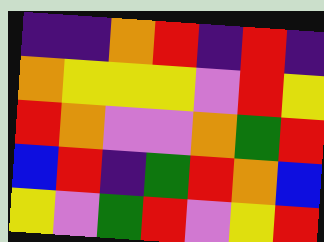[["indigo", "indigo", "orange", "red", "indigo", "red", "indigo"], ["orange", "yellow", "yellow", "yellow", "violet", "red", "yellow"], ["red", "orange", "violet", "violet", "orange", "green", "red"], ["blue", "red", "indigo", "green", "red", "orange", "blue"], ["yellow", "violet", "green", "red", "violet", "yellow", "red"]]